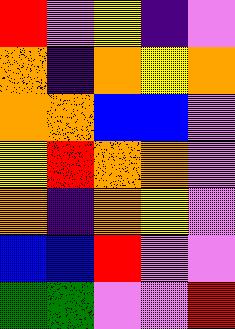[["red", "violet", "yellow", "indigo", "violet"], ["orange", "indigo", "orange", "yellow", "orange"], ["orange", "orange", "blue", "blue", "violet"], ["yellow", "red", "orange", "orange", "violet"], ["orange", "indigo", "orange", "yellow", "violet"], ["blue", "blue", "red", "violet", "violet"], ["green", "green", "violet", "violet", "red"]]